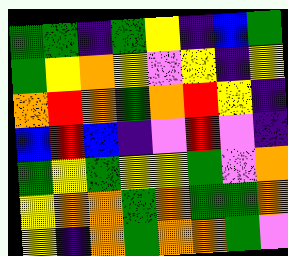[["green", "green", "indigo", "green", "yellow", "indigo", "blue", "green"], ["green", "yellow", "orange", "yellow", "violet", "yellow", "indigo", "yellow"], ["orange", "red", "orange", "green", "orange", "red", "yellow", "indigo"], ["blue", "red", "blue", "indigo", "violet", "red", "violet", "indigo"], ["green", "yellow", "green", "yellow", "yellow", "green", "violet", "orange"], ["yellow", "orange", "orange", "green", "orange", "green", "green", "orange"], ["yellow", "indigo", "orange", "green", "orange", "orange", "green", "violet"]]